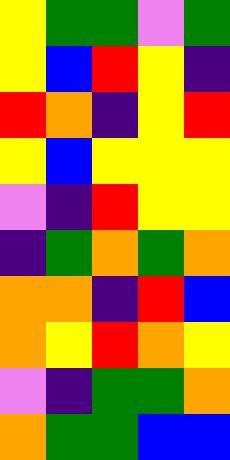[["yellow", "green", "green", "violet", "green"], ["yellow", "blue", "red", "yellow", "indigo"], ["red", "orange", "indigo", "yellow", "red"], ["yellow", "blue", "yellow", "yellow", "yellow"], ["violet", "indigo", "red", "yellow", "yellow"], ["indigo", "green", "orange", "green", "orange"], ["orange", "orange", "indigo", "red", "blue"], ["orange", "yellow", "red", "orange", "yellow"], ["violet", "indigo", "green", "green", "orange"], ["orange", "green", "green", "blue", "blue"]]